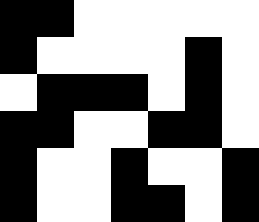[["black", "black", "white", "white", "white", "white", "white"], ["black", "white", "white", "white", "white", "black", "white"], ["white", "black", "black", "black", "white", "black", "white"], ["black", "black", "white", "white", "black", "black", "white"], ["black", "white", "white", "black", "white", "white", "black"], ["black", "white", "white", "black", "black", "white", "black"]]